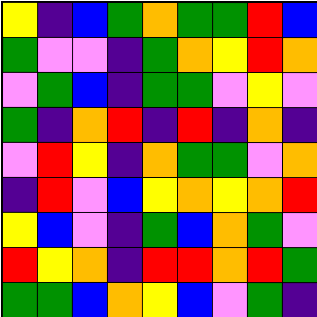[["yellow", "indigo", "blue", "green", "orange", "green", "green", "red", "blue"], ["green", "violet", "violet", "indigo", "green", "orange", "yellow", "red", "orange"], ["violet", "green", "blue", "indigo", "green", "green", "violet", "yellow", "violet"], ["green", "indigo", "orange", "red", "indigo", "red", "indigo", "orange", "indigo"], ["violet", "red", "yellow", "indigo", "orange", "green", "green", "violet", "orange"], ["indigo", "red", "violet", "blue", "yellow", "orange", "yellow", "orange", "red"], ["yellow", "blue", "violet", "indigo", "green", "blue", "orange", "green", "violet"], ["red", "yellow", "orange", "indigo", "red", "red", "orange", "red", "green"], ["green", "green", "blue", "orange", "yellow", "blue", "violet", "green", "indigo"]]